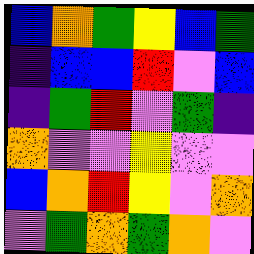[["blue", "orange", "green", "yellow", "blue", "green"], ["indigo", "blue", "blue", "red", "violet", "blue"], ["indigo", "green", "red", "violet", "green", "indigo"], ["orange", "violet", "violet", "yellow", "violet", "violet"], ["blue", "orange", "red", "yellow", "violet", "orange"], ["violet", "green", "orange", "green", "orange", "violet"]]